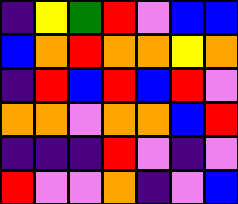[["indigo", "yellow", "green", "red", "violet", "blue", "blue"], ["blue", "orange", "red", "orange", "orange", "yellow", "orange"], ["indigo", "red", "blue", "red", "blue", "red", "violet"], ["orange", "orange", "violet", "orange", "orange", "blue", "red"], ["indigo", "indigo", "indigo", "red", "violet", "indigo", "violet"], ["red", "violet", "violet", "orange", "indigo", "violet", "blue"]]